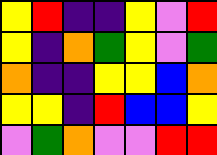[["yellow", "red", "indigo", "indigo", "yellow", "violet", "red"], ["yellow", "indigo", "orange", "green", "yellow", "violet", "green"], ["orange", "indigo", "indigo", "yellow", "yellow", "blue", "orange"], ["yellow", "yellow", "indigo", "red", "blue", "blue", "yellow"], ["violet", "green", "orange", "violet", "violet", "red", "red"]]